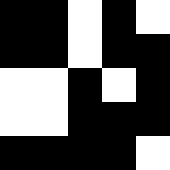[["black", "black", "white", "black", "white"], ["black", "black", "white", "black", "black"], ["white", "white", "black", "white", "black"], ["white", "white", "black", "black", "black"], ["black", "black", "black", "black", "white"]]